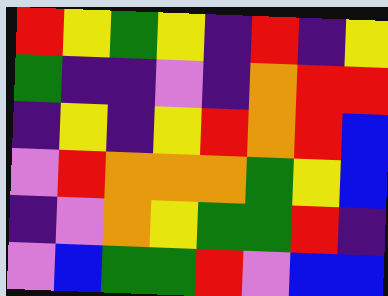[["red", "yellow", "green", "yellow", "indigo", "red", "indigo", "yellow"], ["green", "indigo", "indigo", "violet", "indigo", "orange", "red", "red"], ["indigo", "yellow", "indigo", "yellow", "red", "orange", "red", "blue"], ["violet", "red", "orange", "orange", "orange", "green", "yellow", "blue"], ["indigo", "violet", "orange", "yellow", "green", "green", "red", "indigo"], ["violet", "blue", "green", "green", "red", "violet", "blue", "blue"]]